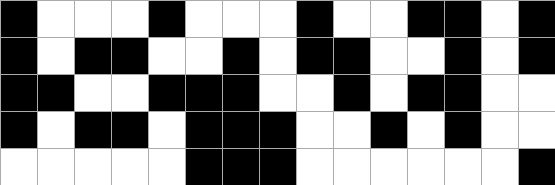[["black", "white", "white", "white", "black", "white", "white", "white", "black", "white", "white", "black", "black", "white", "black"], ["black", "white", "black", "black", "white", "white", "black", "white", "black", "black", "white", "white", "black", "white", "black"], ["black", "black", "white", "white", "black", "black", "black", "white", "white", "black", "white", "black", "black", "white", "white"], ["black", "white", "black", "black", "white", "black", "black", "black", "white", "white", "black", "white", "black", "white", "white"], ["white", "white", "white", "white", "white", "black", "black", "black", "white", "white", "white", "white", "white", "white", "black"]]